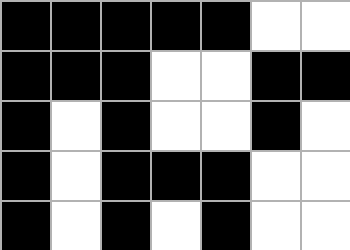[["black", "black", "black", "black", "black", "white", "white"], ["black", "black", "black", "white", "white", "black", "black"], ["black", "white", "black", "white", "white", "black", "white"], ["black", "white", "black", "black", "black", "white", "white"], ["black", "white", "black", "white", "black", "white", "white"]]